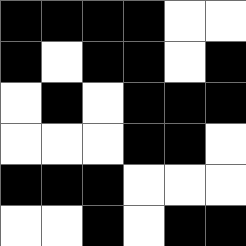[["black", "black", "black", "black", "white", "white"], ["black", "white", "black", "black", "white", "black"], ["white", "black", "white", "black", "black", "black"], ["white", "white", "white", "black", "black", "white"], ["black", "black", "black", "white", "white", "white"], ["white", "white", "black", "white", "black", "black"]]